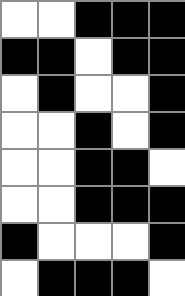[["white", "white", "black", "black", "black"], ["black", "black", "white", "black", "black"], ["white", "black", "white", "white", "black"], ["white", "white", "black", "white", "black"], ["white", "white", "black", "black", "white"], ["white", "white", "black", "black", "black"], ["black", "white", "white", "white", "black"], ["white", "black", "black", "black", "white"]]